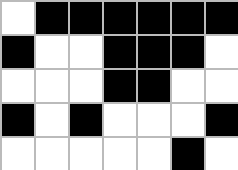[["white", "black", "black", "black", "black", "black", "black"], ["black", "white", "white", "black", "black", "black", "white"], ["white", "white", "white", "black", "black", "white", "white"], ["black", "white", "black", "white", "white", "white", "black"], ["white", "white", "white", "white", "white", "black", "white"]]